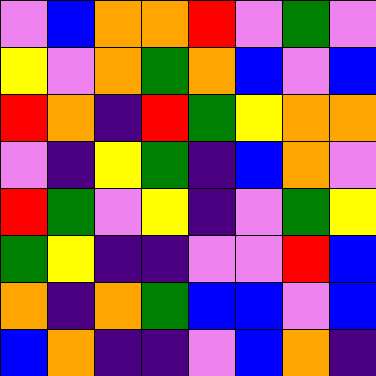[["violet", "blue", "orange", "orange", "red", "violet", "green", "violet"], ["yellow", "violet", "orange", "green", "orange", "blue", "violet", "blue"], ["red", "orange", "indigo", "red", "green", "yellow", "orange", "orange"], ["violet", "indigo", "yellow", "green", "indigo", "blue", "orange", "violet"], ["red", "green", "violet", "yellow", "indigo", "violet", "green", "yellow"], ["green", "yellow", "indigo", "indigo", "violet", "violet", "red", "blue"], ["orange", "indigo", "orange", "green", "blue", "blue", "violet", "blue"], ["blue", "orange", "indigo", "indigo", "violet", "blue", "orange", "indigo"]]